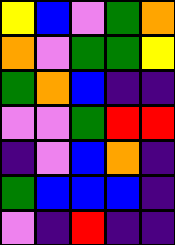[["yellow", "blue", "violet", "green", "orange"], ["orange", "violet", "green", "green", "yellow"], ["green", "orange", "blue", "indigo", "indigo"], ["violet", "violet", "green", "red", "red"], ["indigo", "violet", "blue", "orange", "indigo"], ["green", "blue", "blue", "blue", "indigo"], ["violet", "indigo", "red", "indigo", "indigo"]]